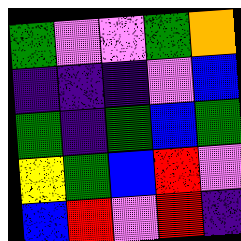[["green", "violet", "violet", "green", "orange"], ["indigo", "indigo", "indigo", "violet", "blue"], ["green", "indigo", "green", "blue", "green"], ["yellow", "green", "blue", "red", "violet"], ["blue", "red", "violet", "red", "indigo"]]